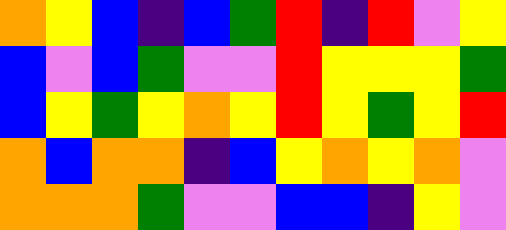[["orange", "yellow", "blue", "indigo", "blue", "green", "red", "indigo", "red", "violet", "yellow"], ["blue", "violet", "blue", "green", "violet", "violet", "red", "yellow", "yellow", "yellow", "green"], ["blue", "yellow", "green", "yellow", "orange", "yellow", "red", "yellow", "green", "yellow", "red"], ["orange", "blue", "orange", "orange", "indigo", "blue", "yellow", "orange", "yellow", "orange", "violet"], ["orange", "orange", "orange", "green", "violet", "violet", "blue", "blue", "indigo", "yellow", "violet"]]